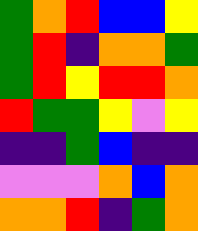[["green", "orange", "red", "blue", "blue", "yellow"], ["green", "red", "indigo", "orange", "orange", "green"], ["green", "red", "yellow", "red", "red", "orange"], ["red", "green", "green", "yellow", "violet", "yellow"], ["indigo", "indigo", "green", "blue", "indigo", "indigo"], ["violet", "violet", "violet", "orange", "blue", "orange"], ["orange", "orange", "red", "indigo", "green", "orange"]]